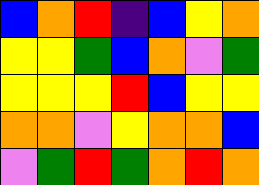[["blue", "orange", "red", "indigo", "blue", "yellow", "orange"], ["yellow", "yellow", "green", "blue", "orange", "violet", "green"], ["yellow", "yellow", "yellow", "red", "blue", "yellow", "yellow"], ["orange", "orange", "violet", "yellow", "orange", "orange", "blue"], ["violet", "green", "red", "green", "orange", "red", "orange"]]